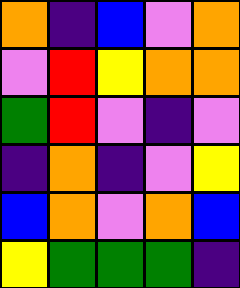[["orange", "indigo", "blue", "violet", "orange"], ["violet", "red", "yellow", "orange", "orange"], ["green", "red", "violet", "indigo", "violet"], ["indigo", "orange", "indigo", "violet", "yellow"], ["blue", "orange", "violet", "orange", "blue"], ["yellow", "green", "green", "green", "indigo"]]